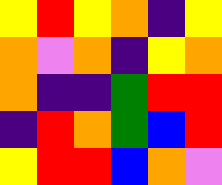[["yellow", "red", "yellow", "orange", "indigo", "yellow"], ["orange", "violet", "orange", "indigo", "yellow", "orange"], ["orange", "indigo", "indigo", "green", "red", "red"], ["indigo", "red", "orange", "green", "blue", "red"], ["yellow", "red", "red", "blue", "orange", "violet"]]